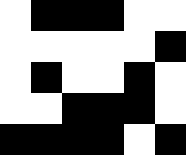[["white", "black", "black", "black", "white", "white"], ["white", "white", "white", "white", "white", "black"], ["white", "black", "white", "white", "black", "white"], ["white", "white", "black", "black", "black", "white"], ["black", "black", "black", "black", "white", "black"]]